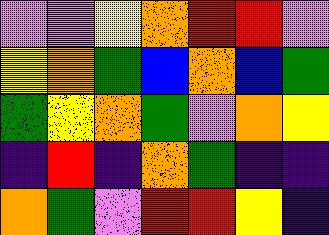[["violet", "violet", "yellow", "orange", "red", "red", "violet"], ["yellow", "orange", "green", "blue", "orange", "blue", "green"], ["green", "yellow", "orange", "green", "violet", "orange", "yellow"], ["indigo", "red", "indigo", "orange", "green", "indigo", "indigo"], ["orange", "green", "violet", "red", "red", "yellow", "indigo"]]